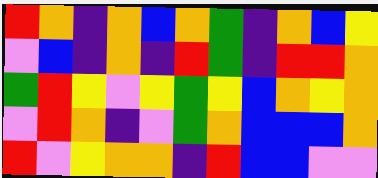[["red", "orange", "indigo", "orange", "blue", "orange", "green", "indigo", "orange", "blue", "yellow"], ["violet", "blue", "indigo", "orange", "indigo", "red", "green", "indigo", "red", "red", "orange"], ["green", "red", "yellow", "violet", "yellow", "green", "yellow", "blue", "orange", "yellow", "orange"], ["violet", "red", "orange", "indigo", "violet", "green", "orange", "blue", "blue", "blue", "orange"], ["red", "violet", "yellow", "orange", "orange", "indigo", "red", "blue", "blue", "violet", "violet"]]